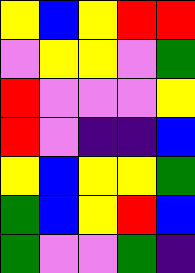[["yellow", "blue", "yellow", "red", "red"], ["violet", "yellow", "yellow", "violet", "green"], ["red", "violet", "violet", "violet", "yellow"], ["red", "violet", "indigo", "indigo", "blue"], ["yellow", "blue", "yellow", "yellow", "green"], ["green", "blue", "yellow", "red", "blue"], ["green", "violet", "violet", "green", "indigo"]]